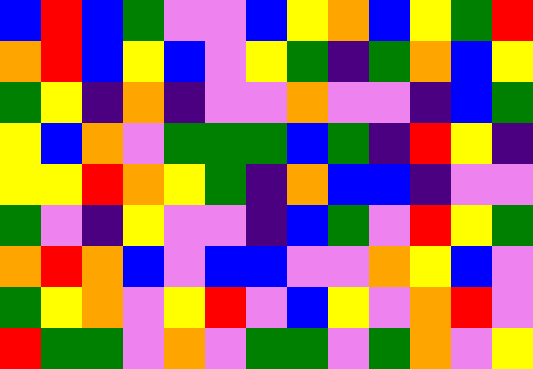[["blue", "red", "blue", "green", "violet", "violet", "blue", "yellow", "orange", "blue", "yellow", "green", "red"], ["orange", "red", "blue", "yellow", "blue", "violet", "yellow", "green", "indigo", "green", "orange", "blue", "yellow"], ["green", "yellow", "indigo", "orange", "indigo", "violet", "violet", "orange", "violet", "violet", "indigo", "blue", "green"], ["yellow", "blue", "orange", "violet", "green", "green", "green", "blue", "green", "indigo", "red", "yellow", "indigo"], ["yellow", "yellow", "red", "orange", "yellow", "green", "indigo", "orange", "blue", "blue", "indigo", "violet", "violet"], ["green", "violet", "indigo", "yellow", "violet", "violet", "indigo", "blue", "green", "violet", "red", "yellow", "green"], ["orange", "red", "orange", "blue", "violet", "blue", "blue", "violet", "violet", "orange", "yellow", "blue", "violet"], ["green", "yellow", "orange", "violet", "yellow", "red", "violet", "blue", "yellow", "violet", "orange", "red", "violet"], ["red", "green", "green", "violet", "orange", "violet", "green", "green", "violet", "green", "orange", "violet", "yellow"]]